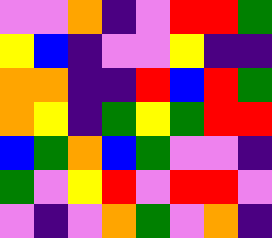[["violet", "violet", "orange", "indigo", "violet", "red", "red", "green"], ["yellow", "blue", "indigo", "violet", "violet", "yellow", "indigo", "indigo"], ["orange", "orange", "indigo", "indigo", "red", "blue", "red", "green"], ["orange", "yellow", "indigo", "green", "yellow", "green", "red", "red"], ["blue", "green", "orange", "blue", "green", "violet", "violet", "indigo"], ["green", "violet", "yellow", "red", "violet", "red", "red", "violet"], ["violet", "indigo", "violet", "orange", "green", "violet", "orange", "indigo"]]